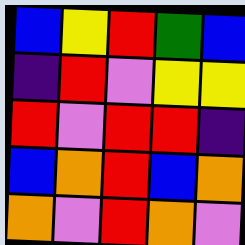[["blue", "yellow", "red", "green", "blue"], ["indigo", "red", "violet", "yellow", "yellow"], ["red", "violet", "red", "red", "indigo"], ["blue", "orange", "red", "blue", "orange"], ["orange", "violet", "red", "orange", "violet"]]